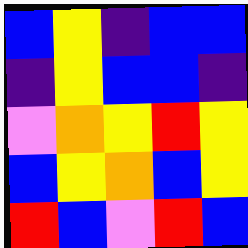[["blue", "yellow", "indigo", "blue", "blue"], ["indigo", "yellow", "blue", "blue", "indigo"], ["violet", "orange", "yellow", "red", "yellow"], ["blue", "yellow", "orange", "blue", "yellow"], ["red", "blue", "violet", "red", "blue"]]